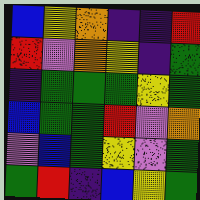[["blue", "yellow", "orange", "indigo", "indigo", "red"], ["red", "violet", "orange", "yellow", "indigo", "green"], ["indigo", "green", "green", "green", "yellow", "green"], ["blue", "green", "green", "red", "violet", "orange"], ["violet", "blue", "green", "yellow", "violet", "green"], ["green", "red", "indigo", "blue", "yellow", "green"]]